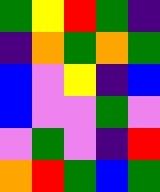[["green", "yellow", "red", "green", "indigo"], ["indigo", "orange", "green", "orange", "green"], ["blue", "violet", "yellow", "indigo", "blue"], ["blue", "violet", "violet", "green", "violet"], ["violet", "green", "violet", "indigo", "red"], ["orange", "red", "green", "blue", "green"]]